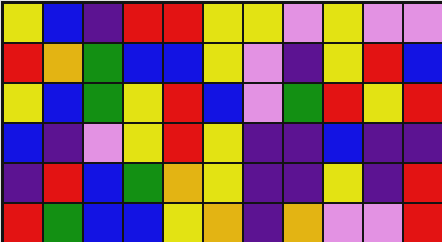[["yellow", "blue", "indigo", "red", "red", "yellow", "yellow", "violet", "yellow", "violet", "violet"], ["red", "orange", "green", "blue", "blue", "yellow", "violet", "indigo", "yellow", "red", "blue"], ["yellow", "blue", "green", "yellow", "red", "blue", "violet", "green", "red", "yellow", "red"], ["blue", "indigo", "violet", "yellow", "red", "yellow", "indigo", "indigo", "blue", "indigo", "indigo"], ["indigo", "red", "blue", "green", "orange", "yellow", "indigo", "indigo", "yellow", "indigo", "red"], ["red", "green", "blue", "blue", "yellow", "orange", "indigo", "orange", "violet", "violet", "red"]]